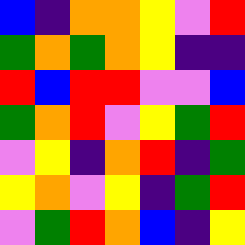[["blue", "indigo", "orange", "orange", "yellow", "violet", "red"], ["green", "orange", "green", "orange", "yellow", "indigo", "indigo"], ["red", "blue", "red", "red", "violet", "violet", "blue"], ["green", "orange", "red", "violet", "yellow", "green", "red"], ["violet", "yellow", "indigo", "orange", "red", "indigo", "green"], ["yellow", "orange", "violet", "yellow", "indigo", "green", "red"], ["violet", "green", "red", "orange", "blue", "indigo", "yellow"]]